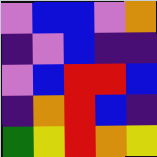[["violet", "blue", "blue", "violet", "orange"], ["indigo", "violet", "blue", "indigo", "indigo"], ["violet", "blue", "red", "red", "blue"], ["indigo", "orange", "red", "blue", "indigo"], ["green", "yellow", "red", "orange", "yellow"]]